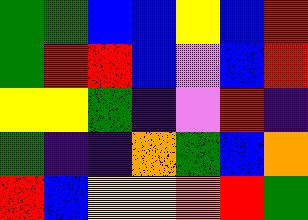[["green", "green", "blue", "blue", "yellow", "blue", "red"], ["green", "red", "red", "blue", "violet", "blue", "red"], ["yellow", "yellow", "green", "indigo", "violet", "red", "indigo"], ["green", "indigo", "indigo", "orange", "green", "blue", "orange"], ["red", "blue", "yellow", "yellow", "orange", "red", "green"]]